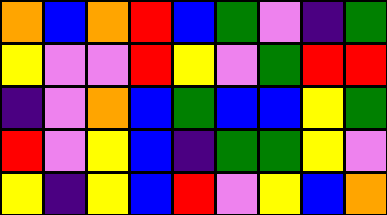[["orange", "blue", "orange", "red", "blue", "green", "violet", "indigo", "green"], ["yellow", "violet", "violet", "red", "yellow", "violet", "green", "red", "red"], ["indigo", "violet", "orange", "blue", "green", "blue", "blue", "yellow", "green"], ["red", "violet", "yellow", "blue", "indigo", "green", "green", "yellow", "violet"], ["yellow", "indigo", "yellow", "blue", "red", "violet", "yellow", "blue", "orange"]]